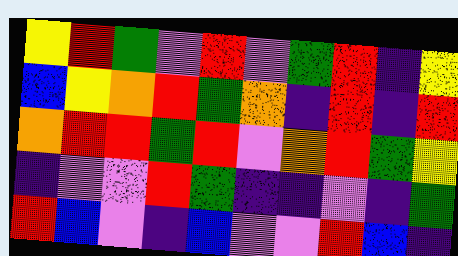[["yellow", "red", "green", "violet", "red", "violet", "green", "red", "indigo", "yellow"], ["blue", "yellow", "orange", "red", "green", "orange", "indigo", "red", "indigo", "red"], ["orange", "red", "red", "green", "red", "violet", "orange", "red", "green", "yellow"], ["indigo", "violet", "violet", "red", "green", "indigo", "indigo", "violet", "indigo", "green"], ["red", "blue", "violet", "indigo", "blue", "violet", "violet", "red", "blue", "indigo"]]